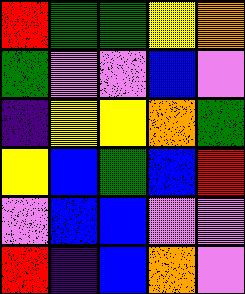[["red", "green", "green", "yellow", "orange"], ["green", "violet", "violet", "blue", "violet"], ["indigo", "yellow", "yellow", "orange", "green"], ["yellow", "blue", "green", "blue", "red"], ["violet", "blue", "blue", "violet", "violet"], ["red", "indigo", "blue", "orange", "violet"]]